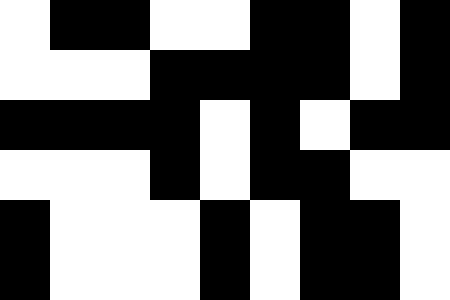[["white", "black", "black", "white", "white", "black", "black", "white", "black"], ["white", "white", "white", "black", "black", "black", "black", "white", "black"], ["black", "black", "black", "black", "white", "black", "white", "black", "black"], ["white", "white", "white", "black", "white", "black", "black", "white", "white"], ["black", "white", "white", "white", "black", "white", "black", "black", "white"], ["black", "white", "white", "white", "black", "white", "black", "black", "white"]]